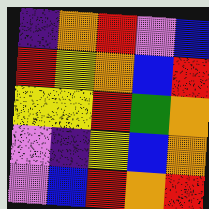[["indigo", "orange", "red", "violet", "blue"], ["red", "yellow", "orange", "blue", "red"], ["yellow", "yellow", "red", "green", "orange"], ["violet", "indigo", "yellow", "blue", "orange"], ["violet", "blue", "red", "orange", "red"]]